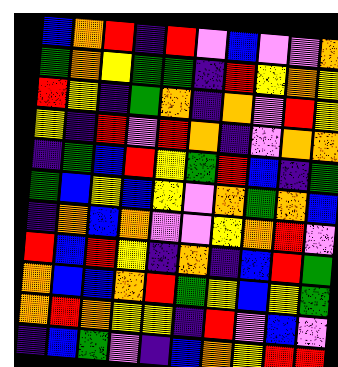[["blue", "orange", "red", "indigo", "red", "violet", "blue", "violet", "violet", "orange"], ["green", "orange", "yellow", "green", "green", "indigo", "red", "yellow", "orange", "yellow"], ["red", "yellow", "indigo", "green", "orange", "indigo", "orange", "violet", "red", "yellow"], ["yellow", "indigo", "red", "violet", "red", "orange", "indigo", "violet", "orange", "orange"], ["indigo", "green", "blue", "red", "yellow", "green", "red", "blue", "indigo", "green"], ["green", "blue", "yellow", "blue", "yellow", "violet", "orange", "green", "orange", "blue"], ["indigo", "orange", "blue", "orange", "violet", "violet", "yellow", "orange", "red", "violet"], ["red", "blue", "red", "yellow", "indigo", "orange", "indigo", "blue", "red", "green"], ["orange", "blue", "blue", "orange", "red", "green", "yellow", "blue", "yellow", "green"], ["orange", "red", "orange", "yellow", "yellow", "indigo", "red", "violet", "blue", "violet"], ["indigo", "blue", "green", "violet", "indigo", "blue", "orange", "yellow", "red", "red"]]